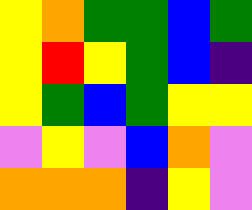[["yellow", "orange", "green", "green", "blue", "green"], ["yellow", "red", "yellow", "green", "blue", "indigo"], ["yellow", "green", "blue", "green", "yellow", "yellow"], ["violet", "yellow", "violet", "blue", "orange", "violet"], ["orange", "orange", "orange", "indigo", "yellow", "violet"]]